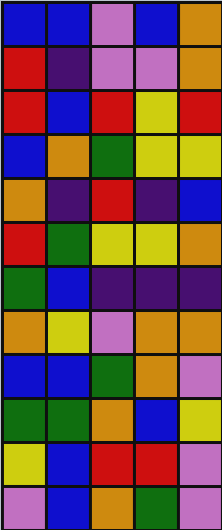[["blue", "blue", "violet", "blue", "orange"], ["red", "indigo", "violet", "violet", "orange"], ["red", "blue", "red", "yellow", "red"], ["blue", "orange", "green", "yellow", "yellow"], ["orange", "indigo", "red", "indigo", "blue"], ["red", "green", "yellow", "yellow", "orange"], ["green", "blue", "indigo", "indigo", "indigo"], ["orange", "yellow", "violet", "orange", "orange"], ["blue", "blue", "green", "orange", "violet"], ["green", "green", "orange", "blue", "yellow"], ["yellow", "blue", "red", "red", "violet"], ["violet", "blue", "orange", "green", "violet"]]